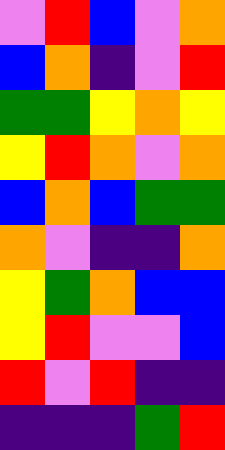[["violet", "red", "blue", "violet", "orange"], ["blue", "orange", "indigo", "violet", "red"], ["green", "green", "yellow", "orange", "yellow"], ["yellow", "red", "orange", "violet", "orange"], ["blue", "orange", "blue", "green", "green"], ["orange", "violet", "indigo", "indigo", "orange"], ["yellow", "green", "orange", "blue", "blue"], ["yellow", "red", "violet", "violet", "blue"], ["red", "violet", "red", "indigo", "indigo"], ["indigo", "indigo", "indigo", "green", "red"]]